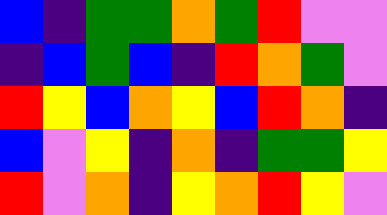[["blue", "indigo", "green", "green", "orange", "green", "red", "violet", "violet"], ["indigo", "blue", "green", "blue", "indigo", "red", "orange", "green", "violet"], ["red", "yellow", "blue", "orange", "yellow", "blue", "red", "orange", "indigo"], ["blue", "violet", "yellow", "indigo", "orange", "indigo", "green", "green", "yellow"], ["red", "violet", "orange", "indigo", "yellow", "orange", "red", "yellow", "violet"]]